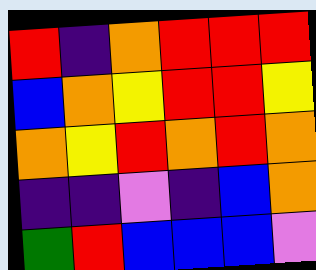[["red", "indigo", "orange", "red", "red", "red"], ["blue", "orange", "yellow", "red", "red", "yellow"], ["orange", "yellow", "red", "orange", "red", "orange"], ["indigo", "indigo", "violet", "indigo", "blue", "orange"], ["green", "red", "blue", "blue", "blue", "violet"]]